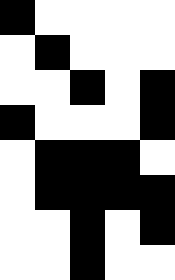[["black", "white", "white", "white", "white"], ["white", "black", "white", "white", "white"], ["white", "white", "black", "white", "black"], ["black", "white", "white", "white", "black"], ["white", "black", "black", "black", "white"], ["white", "black", "black", "black", "black"], ["white", "white", "black", "white", "black"], ["white", "white", "black", "white", "white"]]